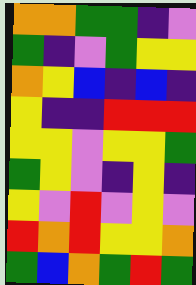[["orange", "orange", "green", "green", "indigo", "violet"], ["green", "indigo", "violet", "green", "yellow", "yellow"], ["orange", "yellow", "blue", "indigo", "blue", "indigo"], ["yellow", "indigo", "indigo", "red", "red", "red"], ["yellow", "yellow", "violet", "yellow", "yellow", "green"], ["green", "yellow", "violet", "indigo", "yellow", "indigo"], ["yellow", "violet", "red", "violet", "yellow", "violet"], ["red", "orange", "red", "yellow", "yellow", "orange"], ["green", "blue", "orange", "green", "red", "green"]]